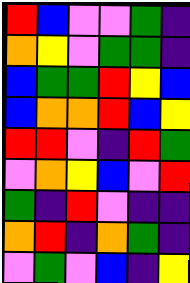[["red", "blue", "violet", "violet", "green", "indigo"], ["orange", "yellow", "violet", "green", "green", "indigo"], ["blue", "green", "green", "red", "yellow", "blue"], ["blue", "orange", "orange", "red", "blue", "yellow"], ["red", "red", "violet", "indigo", "red", "green"], ["violet", "orange", "yellow", "blue", "violet", "red"], ["green", "indigo", "red", "violet", "indigo", "indigo"], ["orange", "red", "indigo", "orange", "green", "indigo"], ["violet", "green", "violet", "blue", "indigo", "yellow"]]